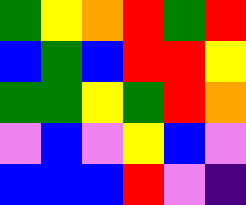[["green", "yellow", "orange", "red", "green", "red"], ["blue", "green", "blue", "red", "red", "yellow"], ["green", "green", "yellow", "green", "red", "orange"], ["violet", "blue", "violet", "yellow", "blue", "violet"], ["blue", "blue", "blue", "red", "violet", "indigo"]]